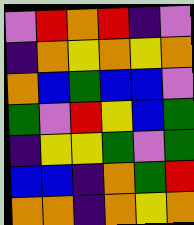[["violet", "red", "orange", "red", "indigo", "violet"], ["indigo", "orange", "yellow", "orange", "yellow", "orange"], ["orange", "blue", "green", "blue", "blue", "violet"], ["green", "violet", "red", "yellow", "blue", "green"], ["indigo", "yellow", "yellow", "green", "violet", "green"], ["blue", "blue", "indigo", "orange", "green", "red"], ["orange", "orange", "indigo", "orange", "yellow", "orange"]]